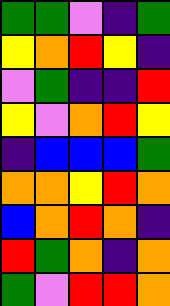[["green", "green", "violet", "indigo", "green"], ["yellow", "orange", "red", "yellow", "indigo"], ["violet", "green", "indigo", "indigo", "red"], ["yellow", "violet", "orange", "red", "yellow"], ["indigo", "blue", "blue", "blue", "green"], ["orange", "orange", "yellow", "red", "orange"], ["blue", "orange", "red", "orange", "indigo"], ["red", "green", "orange", "indigo", "orange"], ["green", "violet", "red", "red", "orange"]]